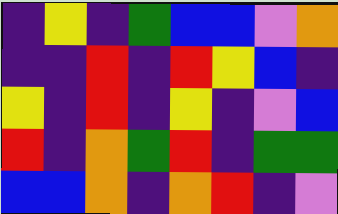[["indigo", "yellow", "indigo", "green", "blue", "blue", "violet", "orange"], ["indigo", "indigo", "red", "indigo", "red", "yellow", "blue", "indigo"], ["yellow", "indigo", "red", "indigo", "yellow", "indigo", "violet", "blue"], ["red", "indigo", "orange", "green", "red", "indigo", "green", "green"], ["blue", "blue", "orange", "indigo", "orange", "red", "indigo", "violet"]]